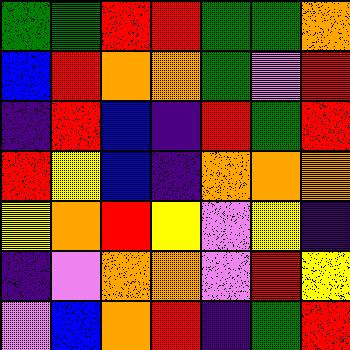[["green", "green", "red", "red", "green", "green", "orange"], ["blue", "red", "orange", "orange", "green", "violet", "red"], ["indigo", "red", "blue", "indigo", "red", "green", "red"], ["red", "yellow", "blue", "indigo", "orange", "orange", "orange"], ["yellow", "orange", "red", "yellow", "violet", "yellow", "indigo"], ["indigo", "violet", "orange", "orange", "violet", "red", "yellow"], ["violet", "blue", "orange", "red", "indigo", "green", "red"]]